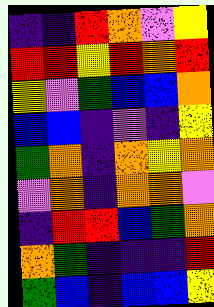[["indigo", "indigo", "red", "orange", "violet", "yellow"], ["red", "red", "yellow", "red", "orange", "red"], ["yellow", "violet", "green", "blue", "blue", "orange"], ["blue", "blue", "indigo", "violet", "indigo", "yellow"], ["green", "orange", "indigo", "orange", "yellow", "orange"], ["violet", "orange", "indigo", "orange", "orange", "violet"], ["indigo", "red", "red", "blue", "green", "orange"], ["orange", "green", "indigo", "indigo", "indigo", "red"], ["green", "blue", "indigo", "blue", "blue", "yellow"]]